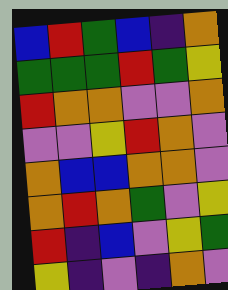[["blue", "red", "green", "blue", "indigo", "orange"], ["green", "green", "green", "red", "green", "yellow"], ["red", "orange", "orange", "violet", "violet", "orange"], ["violet", "violet", "yellow", "red", "orange", "violet"], ["orange", "blue", "blue", "orange", "orange", "violet"], ["orange", "red", "orange", "green", "violet", "yellow"], ["red", "indigo", "blue", "violet", "yellow", "green"], ["yellow", "indigo", "violet", "indigo", "orange", "violet"]]